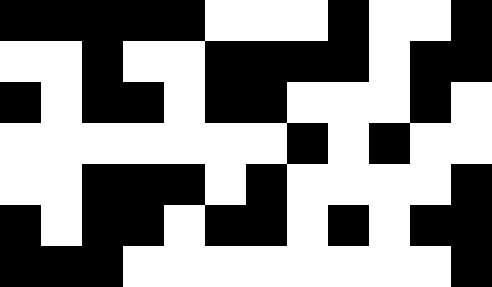[["black", "black", "black", "black", "black", "white", "white", "white", "black", "white", "white", "black"], ["white", "white", "black", "white", "white", "black", "black", "black", "black", "white", "black", "black"], ["black", "white", "black", "black", "white", "black", "black", "white", "white", "white", "black", "white"], ["white", "white", "white", "white", "white", "white", "white", "black", "white", "black", "white", "white"], ["white", "white", "black", "black", "black", "white", "black", "white", "white", "white", "white", "black"], ["black", "white", "black", "black", "white", "black", "black", "white", "black", "white", "black", "black"], ["black", "black", "black", "white", "white", "white", "white", "white", "white", "white", "white", "black"]]